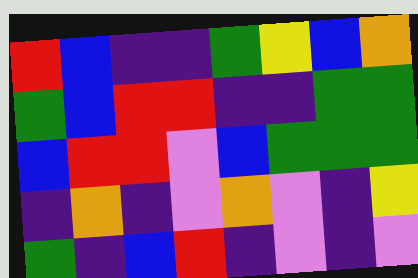[["red", "blue", "indigo", "indigo", "green", "yellow", "blue", "orange"], ["green", "blue", "red", "red", "indigo", "indigo", "green", "green"], ["blue", "red", "red", "violet", "blue", "green", "green", "green"], ["indigo", "orange", "indigo", "violet", "orange", "violet", "indigo", "yellow"], ["green", "indigo", "blue", "red", "indigo", "violet", "indigo", "violet"]]